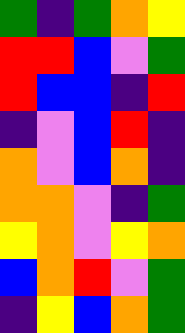[["green", "indigo", "green", "orange", "yellow"], ["red", "red", "blue", "violet", "green"], ["red", "blue", "blue", "indigo", "red"], ["indigo", "violet", "blue", "red", "indigo"], ["orange", "violet", "blue", "orange", "indigo"], ["orange", "orange", "violet", "indigo", "green"], ["yellow", "orange", "violet", "yellow", "orange"], ["blue", "orange", "red", "violet", "green"], ["indigo", "yellow", "blue", "orange", "green"]]